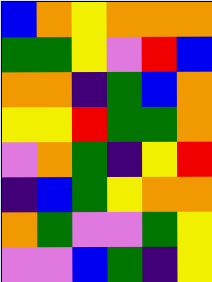[["blue", "orange", "yellow", "orange", "orange", "orange"], ["green", "green", "yellow", "violet", "red", "blue"], ["orange", "orange", "indigo", "green", "blue", "orange"], ["yellow", "yellow", "red", "green", "green", "orange"], ["violet", "orange", "green", "indigo", "yellow", "red"], ["indigo", "blue", "green", "yellow", "orange", "orange"], ["orange", "green", "violet", "violet", "green", "yellow"], ["violet", "violet", "blue", "green", "indigo", "yellow"]]